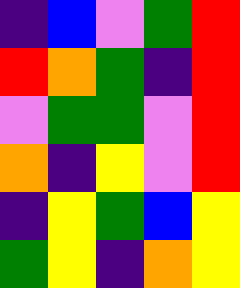[["indigo", "blue", "violet", "green", "red"], ["red", "orange", "green", "indigo", "red"], ["violet", "green", "green", "violet", "red"], ["orange", "indigo", "yellow", "violet", "red"], ["indigo", "yellow", "green", "blue", "yellow"], ["green", "yellow", "indigo", "orange", "yellow"]]